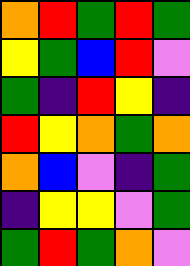[["orange", "red", "green", "red", "green"], ["yellow", "green", "blue", "red", "violet"], ["green", "indigo", "red", "yellow", "indigo"], ["red", "yellow", "orange", "green", "orange"], ["orange", "blue", "violet", "indigo", "green"], ["indigo", "yellow", "yellow", "violet", "green"], ["green", "red", "green", "orange", "violet"]]